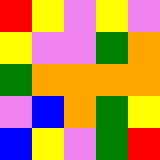[["red", "yellow", "violet", "yellow", "violet"], ["yellow", "violet", "violet", "green", "orange"], ["green", "orange", "orange", "orange", "orange"], ["violet", "blue", "orange", "green", "yellow"], ["blue", "yellow", "violet", "green", "red"]]